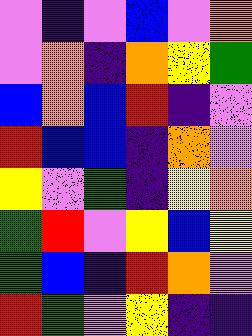[["violet", "indigo", "violet", "blue", "violet", "orange"], ["violet", "orange", "indigo", "orange", "yellow", "green"], ["blue", "orange", "blue", "red", "indigo", "violet"], ["red", "blue", "blue", "indigo", "orange", "violet"], ["yellow", "violet", "green", "indigo", "yellow", "orange"], ["green", "red", "violet", "yellow", "blue", "yellow"], ["green", "blue", "indigo", "red", "orange", "violet"], ["red", "green", "violet", "yellow", "indigo", "indigo"]]